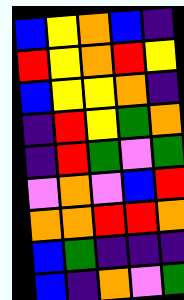[["blue", "yellow", "orange", "blue", "indigo"], ["red", "yellow", "orange", "red", "yellow"], ["blue", "yellow", "yellow", "orange", "indigo"], ["indigo", "red", "yellow", "green", "orange"], ["indigo", "red", "green", "violet", "green"], ["violet", "orange", "violet", "blue", "red"], ["orange", "orange", "red", "red", "orange"], ["blue", "green", "indigo", "indigo", "indigo"], ["blue", "indigo", "orange", "violet", "green"]]